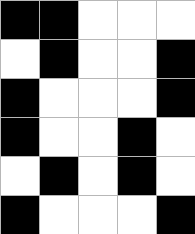[["black", "black", "white", "white", "white"], ["white", "black", "white", "white", "black"], ["black", "white", "white", "white", "black"], ["black", "white", "white", "black", "white"], ["white", "black", "white", "black", "white"], ["black", "white", "white", "white", "black"]]